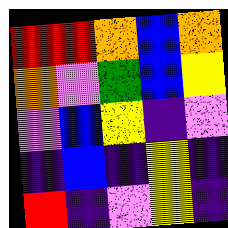[["red", "red", "orange", "blue", "orange"], ["orange", "violet", "green", "blue", "yellow"], ["violet", "blue", "yellow", "indigo", "violet"], ["indigo", "blue", "indigo", "yellow", "indigo"], ["red", "indigo", "violet", "yellow", "indigo"]]